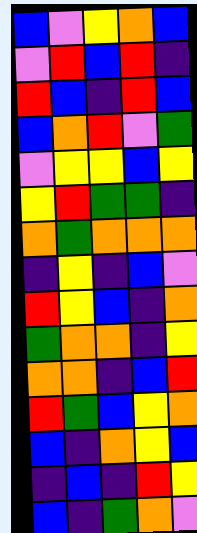[["blue", "violet", "yellow", "orange", "blue"], ["violet", "red", "blue", "red", "indigo"], ["red", "blue", "indigo", "red", "blue"], ["blue", "orange", "red", "violet", "green"], ["violet", "yellow", "yellow", "blue", "yellow"], ["yellow", "red", "green", "green", "indigo"], ["orange", "green", "orange", "orange", "orange"], ["indigo", "yellow", "indigo", "blue", "violet"], ["red", "yellow", "blue", "indigo", "orange"], ["green", "orange", "orange", "indigo", "yellow"], ["orange", "orange", "indigo", "blue", "red"], ["red", "green", "blue", "yellow", "orange"], ["blue", "indigo", "orange", "yellow", "blue"], ["indigo", "blue", "indigo", "red", "yellow"], ["blue", "indigo", "green", "orange", "violet"]]